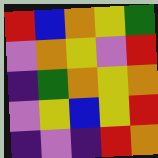[["red", "blue", "orange", "yellow", "green"], ["violet", "orange", "yellow", "violet", "red"], ["indigo", "green", "orange", "yellow", "orange"], ["violet", "yellow", "blue", "yellow", "red"], ["indigo", "violet", "indigo", "red", "orange"]]